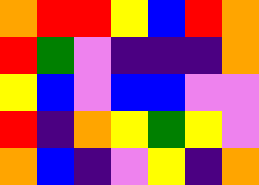[["orange", "red", "red", "yellow", "blue", "red", "orange"], ["red", "green", "violet", "indigo", "indigo", "indigo", "orange"], ["yellow", "blue", "violet", "blue", "blue", "violet", "violet"], ["red", "indigo", "orange", "yellow", "green", "yellow", "violet"], ["orange", "blue", "indigo", "violet", "yellow", "indigo", "orange"]]